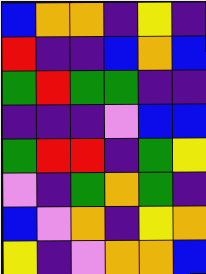[["blue", "orange", "orange", "indigo", "yellow", "indigo"], ["red", "indigo", "indigo", "blue", "orange", "blue"], ["green", "red", "green", "green", "indigo", "indigo"], ["indigo", "indigo", "indigo", "violet", "blue", "blue"], ["green", "red", "red", "indigo", "green", "yellow"], ["violet", "indigo", "green", "orange", "green", "indigo"], ["blue", "violet", "orange", "indigo", "yellow", "orange"], ["yellow", "indigo", "violet", "orange", "orange", "blue"]]